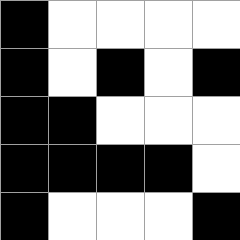[["black", "white", "white", "white", "white"], ["black", "white", "black", "white", "black"], ["black", "black", "white", "white", "white"], ["black", "black", "black", "black", "white"], ["black", "white", "white", "white", "black"]]